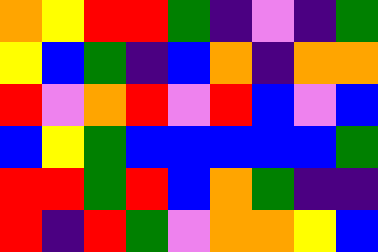[["orange", "yellow", "red", "red", "green", "indigo", "violet", "indigo", "green"], ["yellow", "blue", "green", "indigo", "blue", "orange", "indigo", "orange", "orange"], ["red", "violet", "orange", "red", "violet", "red", "blue", "violet", "blue"], ["blue", "yellow", "green", "blue", "blue", "blue", "blue", "blue", "green"], ["red", "red", "green", "red", "blue", "orange", "green", "indigo", "indigo"], ["red", "indigo", "red", "green", "violet", "orange", "orange", "yellow", "blue"]]